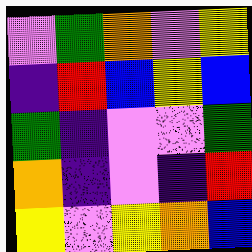[["violet", "green", "orange", "violet", "yellow"], ["indigo", "red", "blue", "yellow", "blue"], ["green", "indigo", "violet", "violet", "green"], ["orange", "indigo", "violet", "indigo", "red"], ["yellow", "violet", "yellow", "orange", "blue"]]